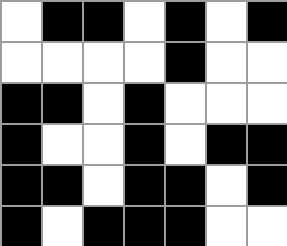[["white", "black", "black", "white", "black", "white", "black"], ["white", "white", "white", "white", "black", "white", "white"], ["black", "black", "white", "black", "white", "white", "white"], ["black", "white", "white", "black", "white", "black", "black"], ["black", "black", "white", "black", "black", "white", "black"], ["black", "white", "black", "black", "black", "white", "white"]]